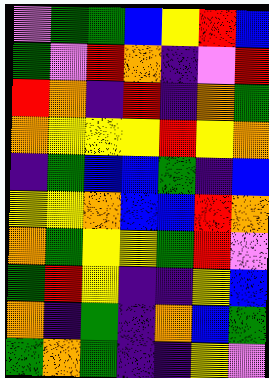[["violet", "green", "green", "blue", "yellow", "red", "blue"], ["green", "violet", "red", "orange", "indigo", "violet", "red"], ["red", "orange", "indigo", "red", "indigo", "orange", "green"], ["orange", "yellow", "yellow", "yellow", "red", "yellow", "orange"], ["indigo", "green", "blue", "blue", "green", "indigo", "blue"], ["yellow", "yellow", "orange", "blue", "blue", "red", "orange"], ["orange", "green", "yellow", "yellow", "green", "red", "violet"], ["green", "red", "yellow", "indigo", "indigo", "yellow", "blue"], ["orange", "indigo", "green", "indigo", "orange", "blue", "green"], ["green", "orange", "green", "indigo", "indigo", "yellow", "violet"]]